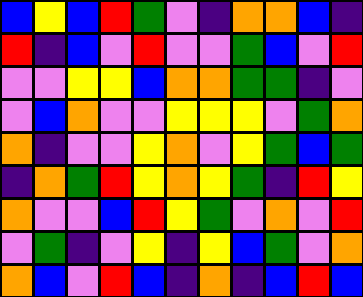[["blue", "yellow", "blue", "red", "green", "violet", "indigo", "orange", "orange", "blue", "indigo"], ["red", "indigo", "blue", "violet", "red", "violet", "violet", "green", "blue", "violet", "red"], ["violet", "violet", "yellow", "yellow", "blue", "orange", "orange", "green", "green", "indigo", "violet"], ["violet", "blue", "orange", "violet", "violet", "yellow", "yellow", "yellow", "violet", "green", "orange"], ["orange", "indigo", "violet", "violet", "yellow", "orange", "violet", "yellow", "green", "blue", "green"], ["indigo", "orange", "green", "red", "yellow", "orange", "yellow", "green", "indigo", "red", "yellow"], ["orange", "violet", "violet", "blue", "red", "yellow", "green", "violet", "orange", "violet", "red"], ["violet", "green", "indigo", "violet", "yellow", "indigo", "yellow", "blue", "green", "violet", "orange"], ["orange", "blue", "violet", "red", "blue", "indigo", "orange", "indigo", "blue", "red", "blue"]]